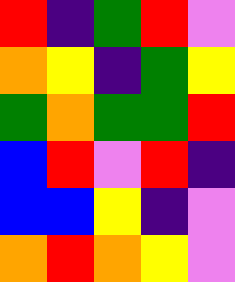[["red", "indigo", "green", "red", "violet"], ["orange", "yellow", "indigo", "green", "yellow"], ["green", "orange", "green", "green", "red"], ["blue", "red", "violet", "red", "indigo"], ["blue", "blue", "yellow", "indigo", "violet"], ["orange", "red", "orange", "yellow", "violet"]]